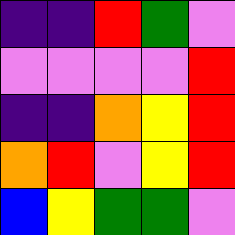[["indigo", "indigo", "red", "green", "violet"], ["violet", "violet", "violet", "violet", "red"], ["indigo", "indigo", "orange", "yellow", "red"], ["orange", "red", "violet", "yellow", "red"], ["blue", "yellow", "green", "green", "violet"]]